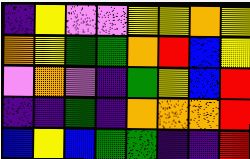[["indigo", "yellow", "violet", "violet", "yellow", "yellow", "orange", "yellow"], ["orange", "yellow", "green", "green", "orange", "red", "blue", "yellow"], ["violet", "orange", "violet", "indigo", "green", "yellow", "blue", "red"], ["indigo", "indigo", "green", "indigo", "orange", "orange", "orange", "red"], ["blue", "yellow", "blue", "green", "green", "indigo", "indigo", "red"]]